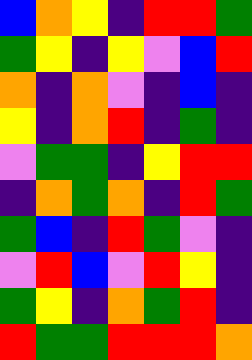[["blue", "orange", "yellow", "indigo", "red", "red", "green"], ["green", "yellow", "indigo", "yellow", "violet", "blue", "red"], ["orange", "indigo", "orange", "violet", "indigo", "blue", "indigo"], ["yellow", "indigo", "orange", "red", "indigo", "green", "indigo"], ["violet", "green", "green", "indigo", "yellow", "red", "red"], ["indigo", "orange", "green", "orange", "indigo", "red", "green"], ["green", "blue", "indigo", "red", "green", "violet", "indigo"], ["violet", "red", "blue", "violet", "red", "yellow", "indigo"], ["green", "yellow", "indigo", "orange", "green", "red", "indigo"], ["red", "green", "green", "red", "red", "red", "orange"]]